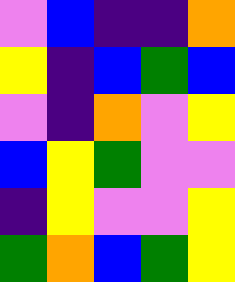[["violet", "blue", "indigo", "indigo", "orange"], ["yellow", "indigo", "blue", "green", "blue"], ["violet", "indigo", "orange", "violet", "yellow"], ["blue", "yellow", "green", "violet", "violet"], ["indigo", "yellow", "violet", "violet", "yellow"], ["green", "orange", "blue", "green", "yellow"]]